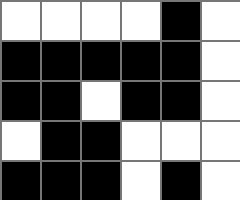[["white", "white", "white", "white", "black", "white"], ["black", "black", "black", "black", "black", "white"], ["black", "black", "white", "black", "black", "white"], ["white", "black", "black", "white", "white", "white"], ["black", "black", "black", "white", "black", "white"]]